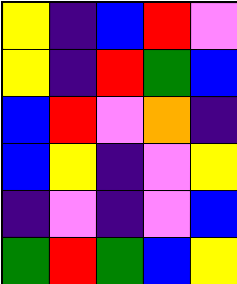[["yellow", "indigo", "blue", "red", "violet"], ["yellow", "indigo", "red", "green", "blue"], ["blue", "red", "violet", "orange", "indigo"], ["blue", "yellow", "indigo", "violet", "yellow"], ["indigo", "violet", "indigo", "violet", "blue"], ["green", "red", "green", "blue", "yellow"]]